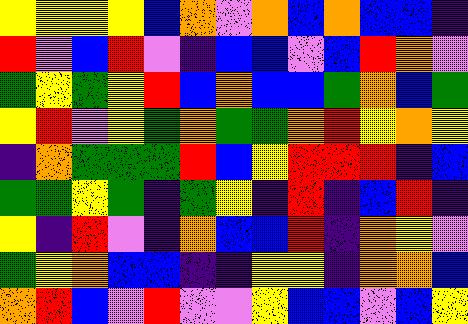[["yellow", "yellow", "yellow", "yellow", "blue", "orange", "violet", "orange", "blue", "orange", "blue", "blue", "indigo"], ["red", "violet", "blue", "red", "violet", "indigo", "blue", "blue", "violet", "blue", "red", "orange", "violet"], ["green", "yellow", "green", "yellow", "red", "blue", "orange", "blue", "blue", "green", "orange", "blue", "green"], ["yellow", "red", "violet", "yellow", "green", "orange", "green", "green", "orange", "red", "yellow", "orange", "yellow"], ["indigo", "orange", "green", "green", "green", "red", "blue", "yellow", "red", "red", "red", "indigo", "blue"], ["green", "green", "yellow", "green", "indigo", "green", "yellow", "indigo", "red", "indigo", "blue", "red", "indigo"], ["yellow", "indigo", "red", "violet", "indigo", "orange", "blue", "blue", "red", "indigo", "orange", "yellow", "violet"], ["green", "yellow", "orange", "blue", "blue", "indigo", "indigo", "yellow", "yellow", "indigo", "orange", "orange", "blue"], ["orange", "red", "blue", "violet", "red", "violet", "violet", "yellow", "blue", "blue", "violet", "blue", "yellow"]]